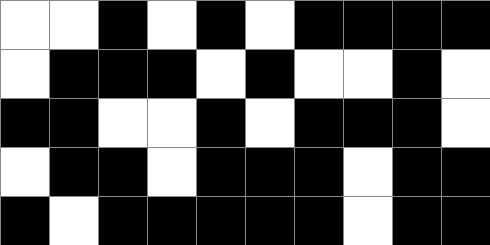[["white", "white", "black", "white", "black", "white", "black", "black", "black", "black"], ["white", "black", "black", "black", "white", "black", "white", "white", "black", "white"], ["black", "black", "white", "white", "black", "white", "black", "black", "black", "white"], ["white", "black", "black", "white", "black", "black", "black", "white", "black", "black"], ["black", "white", "black", "black", "black", "black", "black", "white", "black", "black"]]